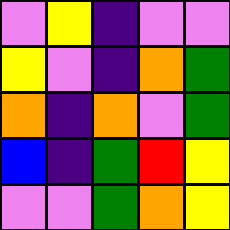[["violet", "yellow", "indigo", "violet", "violet"], ["yellow", "violet", "indigo", "orange", "green"], ["orange", "indigo", "orange", "violet", "green"], ["blue", "indigo", "green", "red", "yellow"], ["violet", "violet", "green", "orange", "yellow"]]